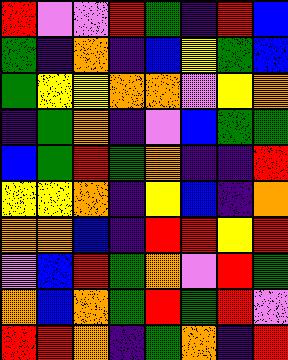[["red", "violet", "violet", "red", "green", "indigo", "red", "blue"], ["green", "indigo", "orange", "indigo", "blue", "yellow", "green", "blue"], ["green", "yellow", "yellow", "orange", "orange", "violet", "yellow", "orange"], ["indigo", "green", "orange", "indigo", "violet", "blue", "green", "green"], ["blue", "green", "red", "green", "orange", "indigo", "indigo", "red"], ["yellow", "yellow", "orange", "indigo", "yellow", "blue", "indigo", "orange"], ["orange", "orange", "blue", "indigo", "red", "red", "yellow", "red"], ["violet", "blue", "red", "green", "orange", "violet", "red", "green"], ["orange", "blue", "orange", "green", "red", "green", "red", "violet"], ["red", "red", "orange", "indigo", "green", "orange", "indigo", "red"]]